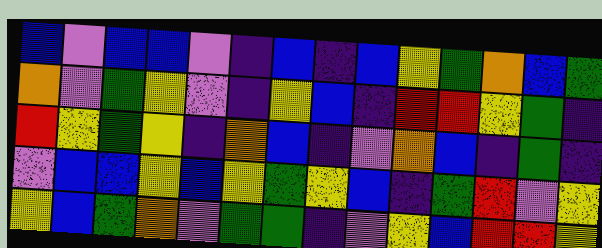[["blue", "violet", "blue", "blue", "violet", "indigo", "blue", "indigo", "blue", "yellow", "green", "orange", "blue", "green"], ["orange", "violet", "green", "yellow", "violet", "indigo", "yellow", "blue", "indigo", "red", "red", "yellow", "green", "indigo"], ["red", "yellow", "green", "yellow", "indigo", "orange", "blue", "indigo", "violet", "orange", "blue", "indigo", "green", "indigo"], ["violet", "blue", "blue", "yellow", "blue", "yellow", "green", "yellow", "blue", "indigo", "green", "red", "violet", "yellow"], ["yellow", "blue", "green", "orange", "violet", "green", "green", "indigo", "violet", "yellow", "blue", "red", "red", "yellow"]]